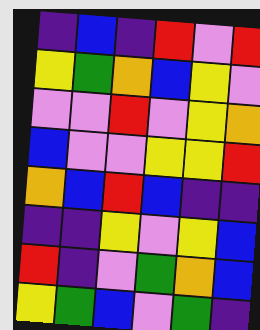[["indigo", "blue", "indigo", "red", "violet", "red"], ["yellow", "green", "orange", "blue", "yellow", "violet"], ["violet", "violet", "red", "violet", "yellow", "orange"], ["blue", "violet", "violet", "yellow", "yellow", "red"], ["orange", "blue", "red", "blue", "indigo", "indigo"], ["indigo", "indigo", "yellow", "violet", "yellow", "blue"], ["red", "indigo", "violet", "green", "orange", "blue"], ["yellow", "green", "blue", "violet", "green", "indigo"]]